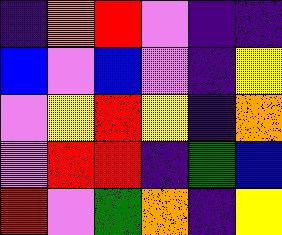[["indigo", "orange", "red", "violet", "indigo", "indigo"], ["blue", "violet", "blue", "violet", "indigo", "yellow"], ["violet", "yellow", "red", "yellow", "indigo", "orange"], ["violet", "red", "red", "indigo", "green", "blue"], ["red", "violet", "green", "orange", "indigo", "yellow"]]